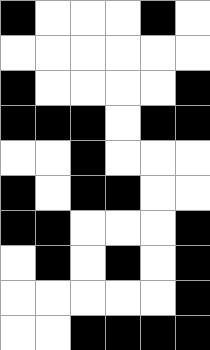[["black", "white", "white", "white", "black", "white"], ["white", "white", "white", "white", "white", "white"], ["black", "white", "white", "white", "white", "black"], ["black", "black", "black", "white", "black", "black"], ["white", "white", "black", "white", "white", "white"], ["black", "white", "black", "black", "white", "white"], ["black", "black", "white", "white", "white", "black"], ["white", "black", "white", "black", "white", "black"], ["white", "white", "white", "white", "white", "black"], ["white", "white", "black", "black", "black", "black"]]